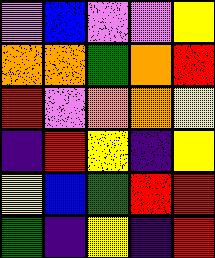[["violet", "blue", "violet", "violet", "yellow"], ["orange", "orange", "green", "orange", "red"], ["red", "violet", "orange", "orange", "yellow"], ["indigo", "red", "yellow", "indigo", "yellow"], ["yellow", "blue", "green", "red", "red"], ["green", "indigo", "yellow", "indigo", "red"]]